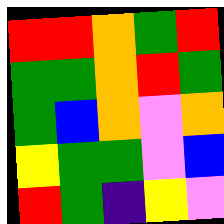[["red", "red", "orange", "green", "red"], ["green", "green", "orange", "red", "green"], ["green", "blue", "orange", "violet", "orange"], ["yellow", "green", "green", "violet", "blue"], ["red", "green", "indigo", "yellow", "violet"]]